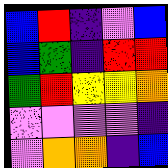[["blue", "red", "indigo", "violet", "blue"], ["blue", "green", "indigo", "red", "red"], ["green", "red", "yellow", "yellow", "orange"], ["violet", "violet", "violet", "violet", "indigo"], ["violet", "orange", "orange", "indigo", "blue"]]